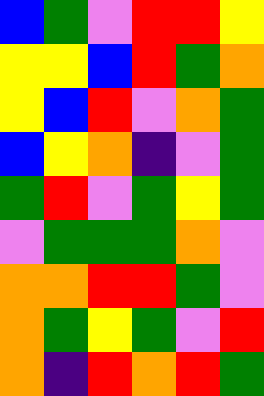[["blue", "green", "violet", "red", "red", "yellow"], ["yellow", "yellow", "blue", "red", "green", "orange"], ["yellow", "blue", "red", "violet", "orange", "green"], ["blue", "yellow", "orange", "indigo", "violet", "green"], ["green", "red", "violet", "green", "yellow", "green"], ["violet", "green", "green", "green", "orange", "violet"], ["orange", "orange", "red", "red", "green", "violet"], ["orange", "green", "yellow", "green", "violet", "red"], ["orange", "indigo", "red", "orange", "red", "green"]]